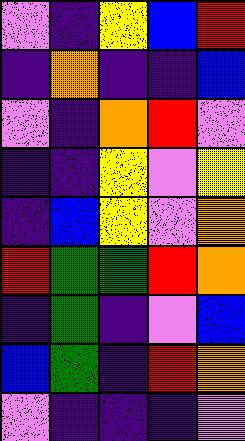[["violet", "indigo", "yellow", "blue", "red"], ["indigo", "orange", "indigo", "indigo", "blue"], ["violet", "indigo", "orange", "red", "violet"], ["indigo", "indigo", "yellow", "violet", "yellow"], ["indigo", "blue", "yellow", "violet", "orange"], ["red", "green", "green", "red", "orange"], ["indigo", "green", "indigo", "violet", "blue"], ["blue", "green", "indigo", "red", "orange"], ["violet", "indigo", "indigo", "indigo", "violet"]]